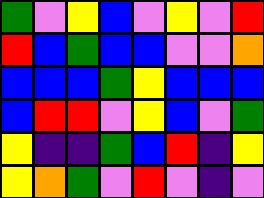[["green", "violet", "yellow", "blue", "violet", "yellow", "violet", "red"], ["red", "blue", "green", "blue", "blue", "violet", "violet", "orange"], ["blue", "blue", "blue", "green", "yellow", "blue", "blue", "blue"], ["blue", "red", "red", "violet", "yellow", "blue", "violet", "green"], ["yellow", "indigo", "indigo", "green", "blue", "red", "indigo", "yellow"], ["yellow", "orange", "green", "violet", "red", "violet", "indigo", "violet"]]